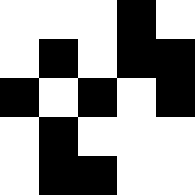[["white", "white", "white", "black", "white"], ["white", "black", "white", "black", "black"], ["black", "white", "black", "white", "black"], ["white", "black", "white", "white", "white"], ["white", "black", "black", "white", "white"]]